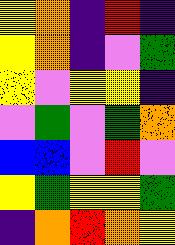[["yellow", "orange", "indigo", "red", "indigo"], ["yellow", "orange", "indigo", "violet", "green"], ["yellow", "violet", "yellow", "yellow", "indigo"], ["violet", "green", "violet", "green", "orange"], ["blue", "blue", "violet", "red", "violet"], ["yellow", "green", "yellow", "yellow", "green"], ["indigo", "orange", "red", "orange", "yellow"]]